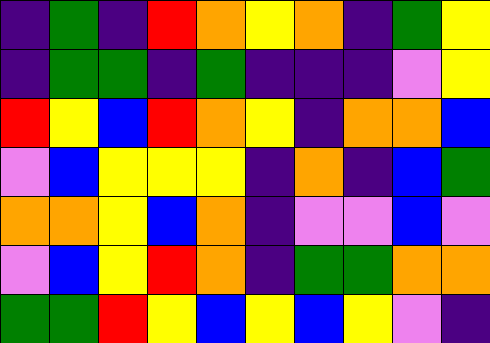[["indigo", "green", "indigo", "red", "orange", "yellow", "orange", "indigo", "green", "yellow"], ["indigo", "green", "green", "indigo", "green", "indigo", "indigo", "indigo", "violet", "yellow"], ["red", "yellow", "blue", "red", "orange", "yellow", "indigo", "orange", "orange", "blue"], ["violet", "blue", "yellow", "yellow", "yellow", "indigo", "orange", "indigo", "blue", "green"], ["orange", "orange", "yellow", "blue", "orange", "indigo", "violet", "violet", "blue", "violet"], ["violet", "blue", "yellow", "red", "orange", "indigo", "green", "green", "orange", "orange"], ["green", "green", "red", "yellow", "blue", "yellow", "blue", "yellow", "violet", "indigo"]]